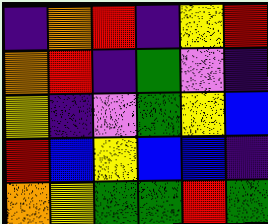[["indigo", "orange", "red", "indigo", "yellow", "red"], ["orange", "red", "indigo", "green", "violet", "indigo"], ["yellow", "indigo", "violet", "green", "yellow", "blue"], ["red", "blue", "yellow", "blue", "blue", "indigo"], ["orange", "yellow", "green", "green", "red", "green"]]